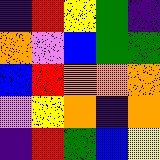[["indigo", "red", "yellow", "green", "indigo"], ["orange", "violet", "blue", "green", "green"], ["blue", "red", "orange", "orange", "orange"], ["violet", "yellow", "orange", "indigo", "orange"], ["indigo", "red", "green", "blue", "yellow"]]